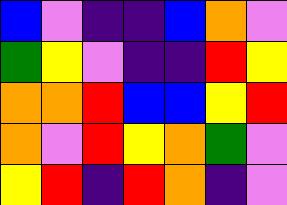[["blue", "violet", "indigo", "indigo", "blue", "orange", "violet"], ["green", "yellow", "violet", "indigo", "indigo", "red", "yellow"], ["orange", "orange", "red", "blue", "blue", "yellow", "red"], ["orange", "violet", "red", "yellow", "orange", "green", "violet"], ["yellow", "red", "indigo", "red", "orange", "indigo", "violet"]]